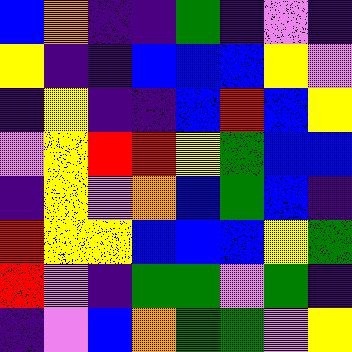[["blue", "orange", "indigo", "indigo", "green", "indigo", "violet", "indigo"], ["yellow", "indigo", "indigo", "blue", "blue", "blue", "yellow", "violet"], ["indigo", "yellow", "indigo", "indigo", "blue", "red", "blue", "yellow"], ["violet", "yellow", "red", "red", "yellow", "green", "blue", "blue"], ["indigo", "yellow", "violet", "orange", "blue", "green", "blue", "indigo"], ["red", "yellow", "yellow", "blue", "blue", "blue", "yellow", "green"], ["red", "violet", "indigo", "green", "green", "violet", "green", "indigo"], ["indigo", "violet", "blue", "orange", "green", "green", "violet", "yellow"]]